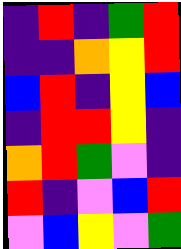[["indigo", "red", "indigo", "green", "red"], ["indigo", "indigo", "orange", "yellow", "red"], ["blue", "red", "indigo", "yellow", "blue"], ["indigo", "red", "red", "yellow", "indigo"], ["orange", "red", "green", "violet", "indigo"], ["red", "indigo", "violet", "blue", "red"], ["violet", "blue", "yellow", "violet", "green"]]